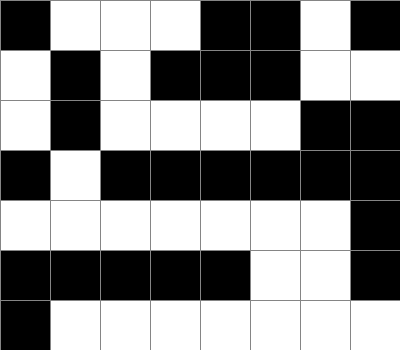[["black", "white", "white", "white", "black", "black", "white", "black"], ["white", "black", "white", "black", "black", "black", "white", "white"], ["white", "black", "white", "white", "white", "white", "black", "black"], ["black", "white", "black", "black", "black", "black", "black", "black"], ["white", "white", "white", "white", "white", "white", "white", "black"], ["black", "black", "black", "black", "black", "white", "white", "black"], ["black", "white", "white", "white", "white", "white", "white", "white"]]